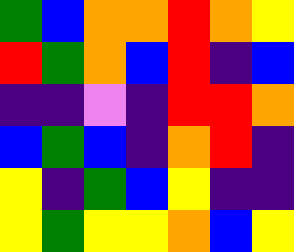[["green", "blue", "orange", "orange", "red", "orange", "yellow"], ["red", "green", "orange", "blue", "red", "indigo", "blue"], ["indigo", "indigo", "violet", "indigo", "red", "red", "orange"], ["blue", "green", "blue", "indigo", "orange", "red", "indigo"], ["yellow", "indigo", "green", "blue", "yellow", "indigo", "indigo"], ["yellow", "green", "yellow", "yellow", "orange", "blue", "yellow"]]